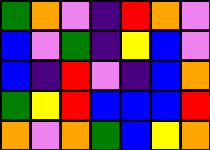[["green", "orange", "violet", "indigo", "red", "orange", "violet"], ["blue", "violet", "green", "indigo", "yellow", "blue", "violet"], ["blue", "indigo", "red", "violet", "indigo", "blue", "orange"], ["green", "yellow", "red", "blue", "blue", "blue", "red"], ["orange", "violet", "orange", "green", "blue", "yellow", "orange"]]